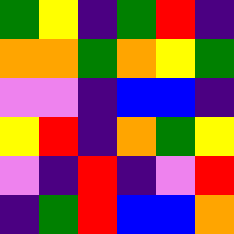[["green", "yellow", "indigo", "green", "red", "indigo"], ["orange", "orange", "green", "orange", "yellow", "green"], ["violet", "violet", "indigo", "blue", "blue", "indigo"], ["yellow", "red", "indigo", "orange", "green", "yellow"], ["violet", "indigo", "red", "indigo", "violet", "red"], ["indigo", "green", "red", "blue", "blue", "orange"]]